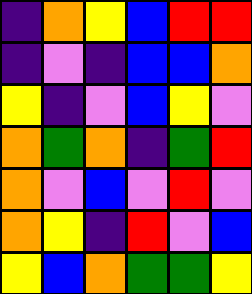[["indigo", "orange", "yellow", "blue", "red", "red"], ["indigo", "violet", "indigo", "blue", "blue", "orange"], ["yellow", "indigo", "violet", "blue", "yellow", "violet"], ["orange", "green", "orange", "indigo", "green", "red"], ["orange", "violet", "blue", "violet", "red", "violet"], ["orange", "yellow", "indigo", "red", "violet", "blue"], ["yellow", "blue", "orange", "green", "green", "yellow"]]